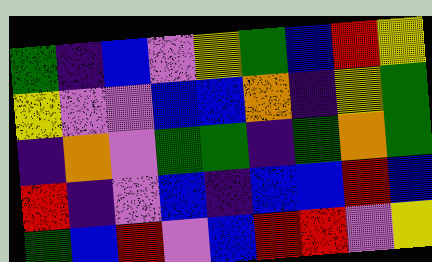[["green", "indigo", "blue", "violet", "yellow", "green", "blue", "red", "yellow"], ["yellow", "violet", "violet", "blue", "blue", "orange", "indigo", "yellow", "green"], ["indigo", "orange", "violet", "green", "green", "indigo", "green", "orange", "green"], ["red", "indigo", "violet", "blue", "indigo", "blue", "blue", "red", "blue"], ["green", "blue", "red", "violet", "blue", "red", "red", "violet", "yellow"]]